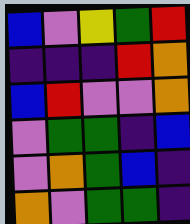[["blue", "violet", "yellow", "green", "red"], ["indigo", "indigo", "indigo", "red", "orange"], ["blue", "red", "violet", "violet", "orange"], ["violet", "green", "green", "indigo", "blue"], ["violet", "orange", "green", "blue", "indigo"], ["orange", "violet", "green", "green", "indigo"]]